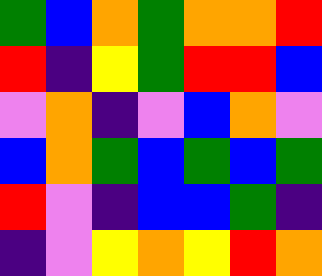[["green", "blue", "orange", "green", "orange", "orange", "red"], ["red", "indigo", "yellow", "green", "red", "red", "blue"], ["violet", "orange", "indigo", "violet", "blue", "orange", "violet"], ["blue", "orange", "green", "blue", "green", "blue", "green"], ["red", "violet", "indigo", "blue", "blue", "green", "indigo"], ["indigo", "violet", "yellow", "orange", "yellow", "red", "orange"]]